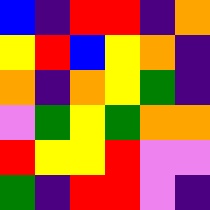[["blue", "indigo", "red", "red", "indigo", "orange"], ["yellow", "red", "blue", "yellow", "orange", "indigo"], ["orange", "indigo", "orange", "yellow", "green", "indigo"], ["violet", "green", "yellow", "green", "orange", "orange"], ["red", "yellow", "yellow", "red", "violet", "violet"], ["green", "indigo", "red", "red", "violet", "indigo"]]